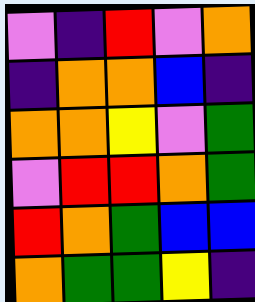[["violet", "indigo", "red", "violet", "orange"], ["indigo", "orange", "orange", "blue", "indigo"], ["orange", "orange", "yellow", "violet", "green"], ["violet", "red", "red", "orange", "green"], ["red", "orange", "green", "blue", "blue"], ["orange", "green", "green", "yellow", "indigo"]]